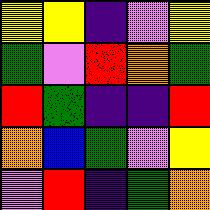[["yellow", "yellow", "indigo", "violet", "yellow"], ["green", "violet", "red", "orange", "green"], ["red", "green", "indigo", "indigo", "red"], ["orange", "blue", "green", "violet", "yellow"], ["violet", "red", "indigo", "green", "orange"]]